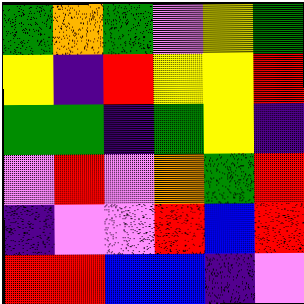[["green", "orange", "green", "violet", "yellow", "green"], ["yellow", "indigo", "red", "yellow", "yellow", "red"], ["green", "green", "indigo", "green", "yellow", "indigo"], ["violet", "red", "violet", "orange", "green", "red"], ["indigo", "violet", "violet", "red", "blue", "red"], ["red", "red", "blue", "blue", "indigo", "violet"]]